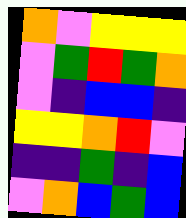[["orange", "violet", "yellow", "yellow", "yellow"], ["violet", "green", "red", "green", "orange"], ["violet", "indigo", "blue", "blue", "indigo"], ["yellow", "yellow", "orange", "red", "violet"], ["indigo", "indigo", "green", "indigo", "blue"], ["violet", "orange", "blue", "green", "blue"]]